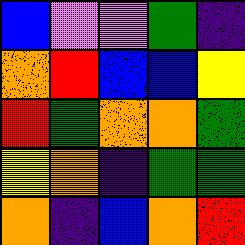[["blue", "violet", "violet", "green", "indigo"], ["orange", "red", "blue", "blue", "yellow"], ["red", "green", "orange", "orange", "green"], ["yellow", "orange", "indigo", "green", "green"], ["orange", "indigo", "blue", "orange", "red"]]